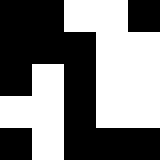[["black", "black", "white", "white", "black"], ["black", "black", "black", "white", "white"], ["black", "white", "black", "white", "white"], ["white", "white", "black", "white", "white"], ["black", "white", "black", "black", "black"]]